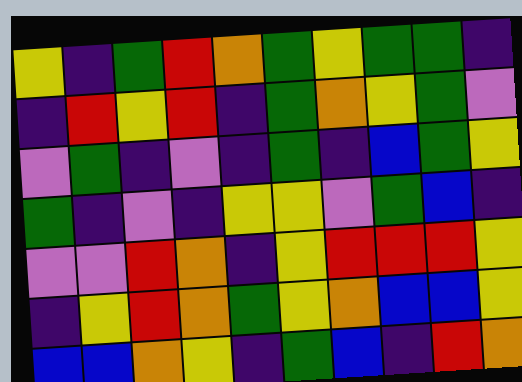[["yellow", "indigo", "green", "red", "orange", "green", "yellow", "green", "green", "indigo"], ["indigo", "red", "yellow", "red", "indigo", "green", "orange", "yellow", "green", "violet"], ["violet", "green", "indigo", "violet", "indigo", "green", "indigo", "blue", "green", "yellow"], ["green", "indigo", "violet", "indigo", "yellow", "yellow", "violet", "green", "blue", "indigo"], ["violet", "violet", "red", "orange", "indigo", "yellow", "red", "red", "red", "yellow"], ["indigo", "yellow", "red", "orange", "green", "yellow", "orange", "blue", "blue", "yellow"], ["blue", "blue", "orange", "yellow", "indigo", "green", "blue", "indigo", "red", "orange"]]